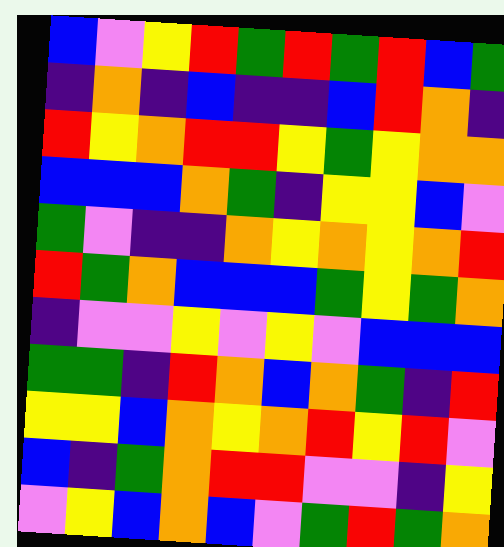[["blue", "violet", "yellow", "red", "green", "red", "green", "red", "blue", "green"], ["indigo", "orange", "indigo", "blue", "indigo", "indigo", "blue", "red", "orange", "indigo"], ["red", "yellow", "orange", "red", "red", "yellow", "green", "yellow", "orange", "orange"], ["blue", "blue", "blue", "orange", "green", "indigo", "yellow", "yellow", "blue", "violet"], ["green", "violet", "indigo", "indigo", "orange", "yellow", "orange", "yellow", "orange", "red"], ["red", "green", "orange", "blue", "blue", "blue", "green", "yellow", "green", "orange"], ["indigo", "violet", "violet", "yellow", "violet", "yellow", "violet", "blue", "blue", "blue"], ["green", "green", "indigo", "red", "orange", "blue", "orange", "green", "indigo", "red"], ["yellow", "yellow", "blue", "orange", "yellow", "orange", "red", "yellow", "red", "violet"], ["blue", "indigo", "green", "orange", "red", "red", "violet", "violet", "indigo", "yellow"], ["violet", "yellow", "blue", "orange", "blue", "violet", "green", "red", "green", "orange"]]